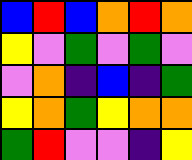[["blue", "red", "blue", "orange", "red", "orange"], ["yellow", "violet", "green", "violet", "green", "violet"], ["violet", "orange", "indigo", "blue", "indigo", "green"], ["yellow", "orange", "green", "yellow", "orange", "orange"], ["green", "red", "violet", "violet", "indigo", "yellow"]]